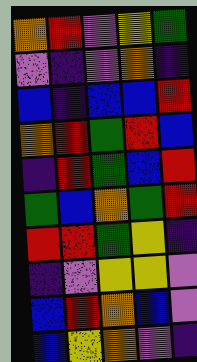[["orange", "red", "violet", "yellow", "green"], ["violet", "indigo", "violet", "orange", "indigo"], ["blue", "indigo", "blue", "blue", "red"], ["orange", "red", "green", "red", "blue"], ["indigo", "red", "green", "blue", "red"], ["green", "blue", "orange", "green", "red"], ["red", "red", "green", "yellow", "indigo"], ["indigo", "violet", "yellow", "yellow", "violet"], ["blue", "red", "orange", "blue", "violet"], ["blue", "yellow", "orange", "violet", "indigo"]]